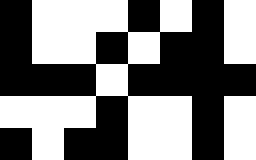[["black", "white", "white", "white", "black", "white", "black", "white"], ["black", "white", "white", "black", "white", "black", "black", "white"], ["black", "black", "black", "white", "black", "black", "black", "black"], ["white", "white", "white", "black", "white", "white", "black", "white"], ["black", "white", "black", "black", "white", "white", "black", "white"]]